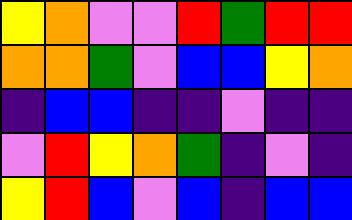[["yellow", "orange", "violet", "violet", "red", "green", "red", "red"], ["orange", "orange", "green", "violet", "blue", "blue", "yellow", "orange"], ["indigo", "blue", "blue", "indigo", "indigo", "violet", "indigo", "indigo"], ["violet", "red", "yellow", "orange", "green", "indigo", "violet", "indigo"], ["yellow", "red", "blue", "violet", "blue", "indigo", "blue", "blue"]]